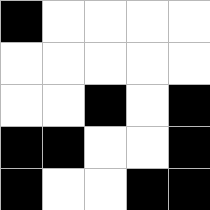[["black", "white", "white", "white", "white"], ["white", "white", "white", "white", "white"], ["white", "white", "black", "white", "black"], ["black", "black", "white", "white", "black"], ["black", "white", "white", "black", "black"]]